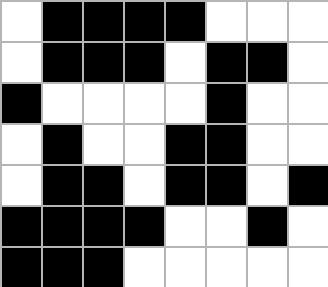[["white", "black", "black", "black", "black", "white", "white", "white"], ["white", "black", "black", "black", "white", "black", "black", "white"], ["black", "white", "white", "white", "white", "black", "white", "white"], ["white", "black", "white", "white", "black", "black", "white", "white"], ["white", "black", "black", "white", "black", "black", "white", "black"], ["black", "black", "black", "black", "white", "white", "black", "white"], ["black", "black", "black", "white", "white", "white", "white", "white"]]